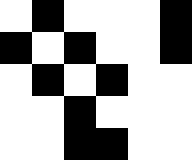[["white", "black", "white", "white", "white", "black"], ["black", "white", "black", "white", "white", "black"], ["white", "black", "white", "black", "white", "white"], ["white", "white", "black", "white", "white", "white"], ["white", "white", "black", "black", "white", "white"]]